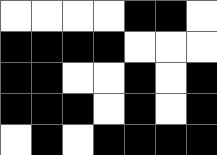[["white", "white", "white", "white", "black", "black", "white"], ["black", "black", "black", "black", "white", "white", "white"], ["black", "black", "white", "white", "black", "white", "black"], ["black", "black", "black", "white", "black", "white", "black"], ["white", "black", "white", "black", "black", "black", "black"]]